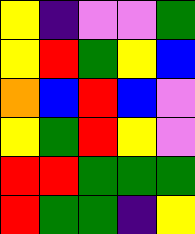[["yellow", "indigo", "violet", "violet", "green"], ["yellow", "red", "green", "yellow", "blue"], ["orange", "blue", "red", "blue", "violet"], ["yellow", "green", "red", "yellow", "violet"], ["red", "red", "green", "green", "green"], ["red", "green", "green", "indigo", "yellow"]]